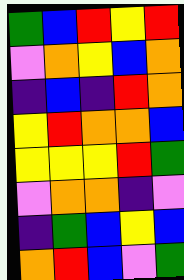[["green", "blue", "red", "yellow", "red"], ["violet", "orange", "yellow", "blue", "orange"], ["indigo", "blue", "indigo", "red", "orange"], ["yellow", "red", "orange", "orange", "blue"], ["yellow", "yellow", "yellow", "red", "green"], ["violet", "orange", "orange", "indigo", "violet"], ["indigo", "green", "blue", "yellow", "blue"], ["orange", "red", "blue", "violet", "green"]]